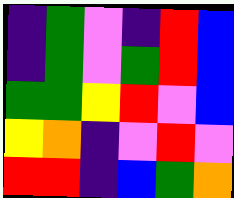[["indigo", "green", "violet", "indigo", "red", "blue"], ["indigo", "green", "violet", "green", "red", "blue"], ["green", "green", "yellow", "red", "violet", "blue"], ["yellow", "orange", "indigo", "violet", "red", "violet"], ["red", "red", "indigo", "blue", "green", "orange"]]